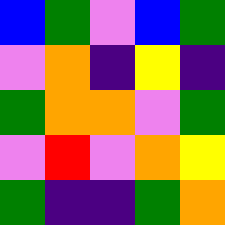[["blue", "green", "violet", "blue", "green"], ["violet", "orange", "indigo", "yellow", "indigo"], ["green", "orange", "orange", "violet", "green"], ["violet", "red", "violet", "orange", "yellow"], ["green", "indigo", "indigo", "green", "orange"]]